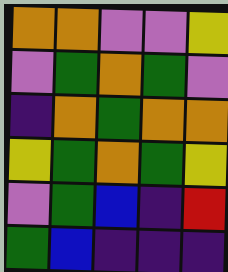[["orange", "orange", "violet", "violet", "yellow"], ["violet", "green", "orange", "green", "violet"], ["indigo", "orange", "green", "orange", "orange"], ["yellow", "green", "orange", "green", "yellow"], ["violet", "green", "blue", "indigo", "red"], ["green", "blue", "indigo", "indigo", "indigo"]]